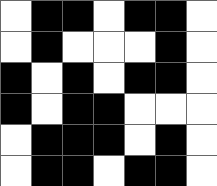[["white", "black", "black", "white", "black", "black", "white"], ["white", "black", "white", "white", "white", "black", "white"], ["black", "white", "black", "white", "black", "black", "white"], ["black", "white", "black", "black", "white", "white", "white"], ["white", "black", "black", "black", "white", "black", "white"], ["white", "black", "black", "white", "black", "black", "white"]]